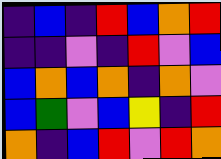[["indigo", "blue", "indigo", "red", "blue", "orange", "red"], ["indigo", "indigo", "violet", "indigo", "red", "violet", "blue"], ["blue", "orange", "blue", "orange", "indigo", "orange", "violet"], ["blue", "green", "violet", "blue", "yellow", "indigo", "red"], ["orange", "indigo", "blue", "red", "violet", "red", "orange"]]